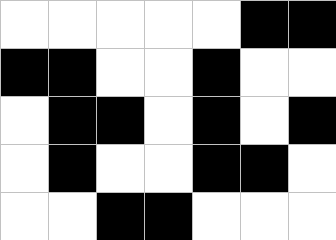[["white", "white", "white", "white", "white", "black", "black"], ["black", "black", "white", "white", "black", "white", "white"], ["white", "black", "black", "white", "black", "white", "black"], ["white", "black", "white", "white", "black", "black", "white"], ["white", "white", "black", "black", "white", "white", "white"]]